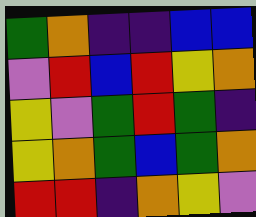[["green", "orange", "indigo", "indigo", "blue", "blue"], ["violet", "red", "blue", "red", "yellow", "orange"], ["yellow", "violet", "green", "red", "green", "indigo"], ["yellow", "orange", "green", "blue", "green", "orange"], ["red", "red", "indigo", "orange", "yellow", "violet"]]